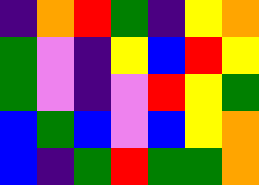[["indigo", "orange", "red", "green", "indigo", "yellow", "orange"], ["green", "violet", "indigo", "yellow", "blue", "red", "yellow"], ["green", "violet", "indigo", "violet", "red", "yellow", "green"], ["blue", "green", "blue", "violet", "blue", "yellow", "orange"], ["blue", "indigo", "green", "red", "green", "green", "orange"]]